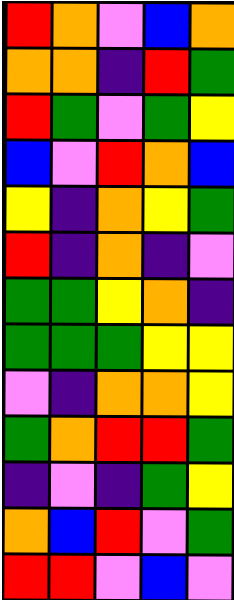[["red", "orange", "violet", "blue", "orange"], ["orange", "orange", "indigo", "red", "green"], ["red", "green", "violet", "green", "yellow"], ["blue", "violet", "red", "orange", "blue"], ["yellow", "indigo", "orange", "yellow", "green"], ["red", "indigo", "orange", "indigo", "violet"], ["green", "green", "yellow", "orange", "indigo"], ["green", "green", "green", "yellow", "yellow"], ["violet", "indigo", "orange", "orange", "yellow"], ["green", "orange", "red", "red", "green"], ["indigo", "violet", "indigo", "green", "yellow"], ["orange", "blue", "red", "violet", "green"], ["red", "red", "violet", "blue", "violet"]]